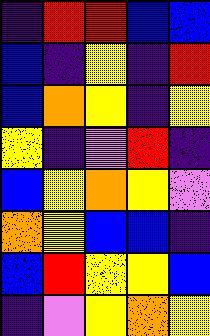[["indigo", "red", "red", "blue", "blue"], ["blue", "indigo", "yellow", "indigo", "red"], ["blue", "orange", "yellow", "indigo", "yellow"], ["yellow", "indigo", "violet", "red", "indigo"], ["blue", "yellow", "orange", "yellow", "violet"], ["orange", "yellow", "blue", "blue", "indigo"], ["blue", "red", "yellow", "yellow", "blue"], ["indigo", "violet", "yellow", "orange", "yellow"]]